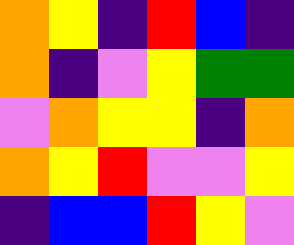[["orange", "yellow", "indigo", "red", "blue", "indigo"], ["orange", "indigo", "violet", "yellow", "green", "green"], ["violet", "orange", "yellow", "yellow", "indigo", "orange"], ["orange", "yellow", "red", "violet", "violet", "yellow"], ["indigo", "blue", "blue", "red", "yellow", "violet"]]